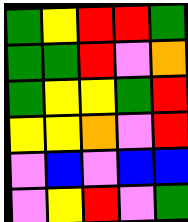[["green", "yellow", "red", "red", "green"], ["green", "green", "red", "violet", "orange"], ["green", "yellow", "yellow", "green", "red"], ["yellow", "yellow", "orange", "violet", "red"], ["violet", "blue", "violet", "blue", "blue"], ["violet", "yellow", "red", "violet", "green"]]